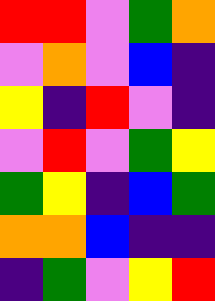[["red", "red", "violet", "green", "orange"], ["violet", "orange", "violet", "blue", "indigo"], ["yellow", "indigo", "red", "violet", "indigo"], ["violet", "red", "violet", "green", "yellow"], ["green", "yellow", "indigo", "blue", "green"], ["orange", "orange", "blue", "indigo", "indigo"], ["indigo", "green", "violet", "yellow", "red"]]